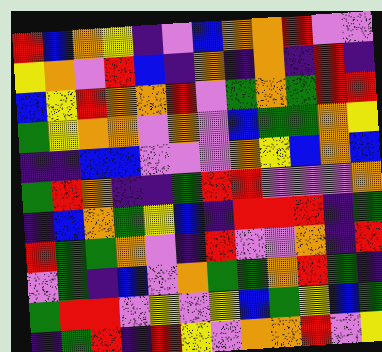[["red", "blue", "orange", "yellow", "indigo", "violet", "blue", "orange", "orange", "red", "violet", "violet"], ["yellow", "orange", "violet", "red", "blue", "indigo", "orange", "indigo", "orange", "indigo", "red", "indigo"], ["blue", "yellow", "red", "orange", "orange", "red", "violet", "green", "orange", "green", "red", "red"], ["green", "yellow", "orange", "orange", "violet", "orange", "violet", "blue", "green", "green", "orange", "yellow"], ["indigo", "indigo", "blue", "blue", "violet", "violet", "violet", "orange", "yellow", "blue", "orange", "blue"], ["green", "red", "orange", "indigo", "indigo", "green", "red", "red", "violet", "violet", "violet", "orange"], ["indigo", "blue", "orange", "green", "yellow", "blue", "indigo", "red", "red", "red", "indigo", "green"], ["red", "green", "green", "orange", "violet", "indigo", "red", "violet", "violet", "orange", "indigo", "red"], ["violet", "green", "indigo", "blue", "violet", "orange", "green", "green", "orange", "red", "green", "indigo"], ["green", "red", "red", "violet", "yellow", "violet", "yellow", "blue", "green", "yellow", "blue", "green"], ["indigo", "green", "red", "indigo", "red", "yellow", "violet", "orange", "orange", "red", "violet", "yellow"]]